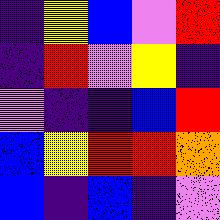[["indigo", "yellow", "blue", "violet", "red"], ["indigo", "red", "violet", "yellow", "indigo"], ["violet", "indigo", "indigo", "blue", "red"], ["blue", "yellow", "red", "red", "orange"], ["blue", "indigo", "blue", "indigo", "violet"]]